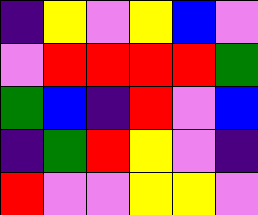[["indigo", "yellow", "violet", "yellow", "blue", "violet"], ["violet", "red", "red", "red", "red", "green"], ["green", "blue", "indigo", "red", "violet", "blue"], ["indigo", "green", "red", "yellow", "violet", "indigo"], ["red", "violet", "violet", "yellow", "yellow", "violet"]]